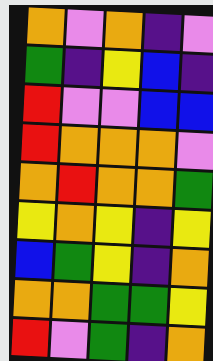[["orange", "violet", "orange", "indigo", "violet"], ["green", "indigo", "yellow", "blue", "indigo"], ["red", "violet", "violet", "blue", "blue"], ["red", "orange", "orange", "orange", "violet"], ["orange", "red", "orange", "orange", "green"], ["yellow", "orange", "yellow", "indigo", "yellow"], ["blue", "green", "yellow", "indigo", "orange"], ["orange", "orange", "green", "green", "yellow"], ["red", "violet", "green", "indigo", "orange"]]